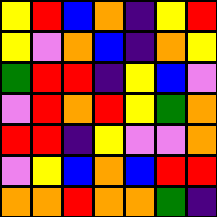[["yellow", "red", "blue", "orange", "indigo", "yellow", "red"], ["yellow", "violet", "orange", "blue", "indigo", "orange", "yellow"], ["green", "red", "red", "indigo", "yellow", "blue", "violet"], ["violet", "red", "orange", "red", "yellow", "green", "orange"], ["red", "red", "indigo", "yellow", "violet", "violet", "orange"], ["violet", "yellow", "blue", "orange", "blue", "red", "red"], ["orange", "orange", "red", "orange", "orange", "green", "indigo"]]